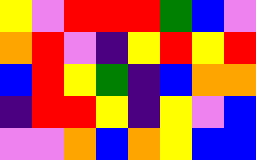[["yellow", "violet", "red", "red", "red", "green", "blue", "violet"], ["orange", "red", "violet", "indigo", "yellow", "red", "yellow", "red"], ["blue", "red", "yellow", "green", "indigo", "blue", "orange", "orange"], ["indigo", "red", "red", "yellow", "indigo", "yellow", "violet", "blue"], ["violet", "violet", "orange", "blue", "orange", "yellow", "blue", "blue"]]